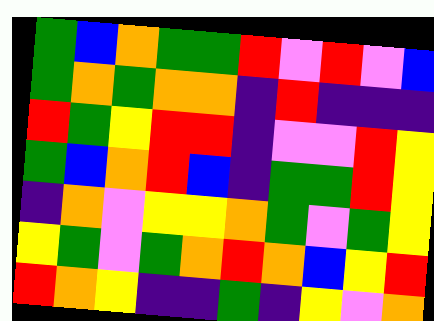[["green", "blue", "orange", "green", "green", "red", "violet", "red", "violet", "blue"], ["green", "orange", "green", "orange", "orange", "indigo", "red", "indigo", "indigo", "indigo"], ["red", "green", "yellow", "red", "red", "indigo", "violet", "violet", "red", "yellow"], ["green", "blue", "orange", "red", "blue", "indigo", "green", "green", "red", "yellow"], ["indigo", "orange", "violet", "yellow", "yellow", "orange", "green", "violet", "green", "yellow"], ["yellow", "green", "violet", "green", "orange", "red", "orange", "blue", "yellow", "red"], ["red", "orange", "yellow", "indigo", "indigo", "green", "indigo", "yellow", "violet", "orange"]]